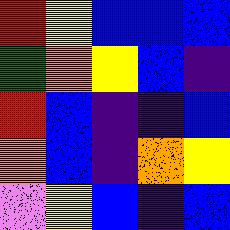[["red", "yellow", "blue", "blue", "blue"], ["green", "orange", "yellow", "blue", "indigo"], ["red", "blue", "indigo", "indigo", "blue"], ["orange", "blue", "indigo", "orange", "yellow"], ["violet", "yellow", "blue", "indigo", "blue"]]